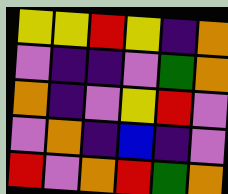[["yellow", "yellow", "red", "yellow", "indigo", "orange"], ["violet", "indigo", "indigo", "violet", "green", "orange"], ["orange", "indigo", "violet", "yellow", "red", "violet"], ["violet", "orange", "indigo", "blue", "indigo", "violet"], ["red", "violet", "orange", "red", "green", "orange"]]